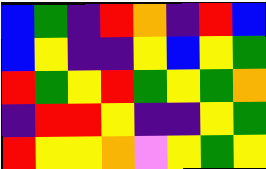[["blue", "green", "indigo", "red", "orange", "indigo", "red", "blue"], ["blue", "yellow", "indigo", "indigo", "yellow", "blue", "yellow", "green"], ["red", "green", "yellow", "red", "green", "yellow", "green", "orange"], ["indigo", "red", "red", "yellow", "indigo", "indigo", "yellow", "green"], ["red", "yellow", "yellow", "orange", "violet", "yellow", "green", "yellow"]]